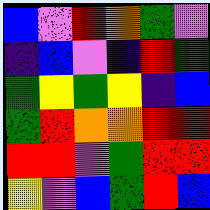[["blue", "violet", "red", "orange", "green", "violet"], ["indigo", "blue", "violet", "indigo", "red", "green"], ["green", "yellow", "green", "yellow", "indigo", "blue"], ["green", "red", "orange", "orange", "red", "red"], ["red", "red", "violet", "green", "red", "red"], ["yellow", "violet", "blue", "green", "red", "blue"]]